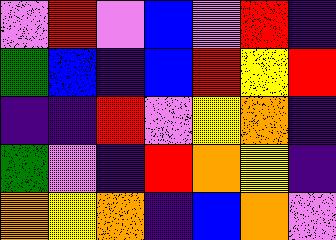[["violet", "red", "violet", "blue", "violet", "red", "indigo"], ["green", "blue", "indigo", "blue", "red", "yellow", "red"], ["indigo", "indigo", "red", "violet", "yellow", "orange", "indigo"], ["green", "violet", "indigo", "red", "orange", "yellow", "indigo"], ["orange", "yellow", "orange", "indigo", "blue", "orange", "violet"]]